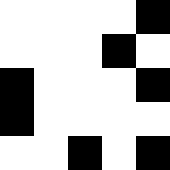[["white", "white", "white", "white", "black"], ["white", "white", "white", "black", "white"], ["black", "white", "white", "white", "black"], ["black", "white", "white", "white", "white"], ["white", "white", "black", "white", "black"]]